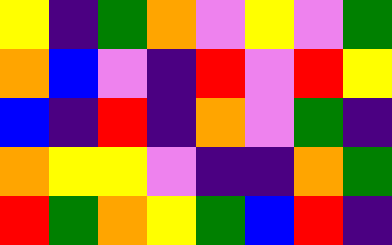[["yellow", "indigo", "green", "orange", "violet", "yellow", "violet", "green"], ["orange", "blue", "violet", "indigo", "red", "violet", "red", "yellow"], ["blue", "indigo", "red", "indigo", "orange", "violet", "green", "indigo"], ["orange", "yellow", "yellow", "violet", "indigo", "indigo", "orange", "green"], ["red", "green", "orange", "yellow", "green", "blue", "red", "indigo"]]